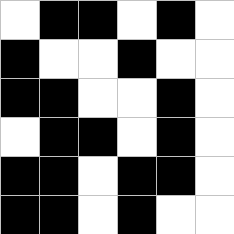[["white", "black", "black", "white", "black", "white"], ["black", "white", "white", "black", "white", "white"], ["black", "black", "white", "white", "black", "white"], ["white", "black", "black", "white", "black", "white"], ["black", "black", "white", "black", "black", "white"], ["black", "black", "white", "black", "white", "white"]]